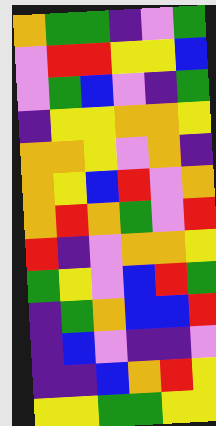[["orange", "green", "green", "indigo", "violet", "green"], ["violet", "red", "red", "yellow", "yellow", "blue"], ["violet", "green", "blue", "violet", "indigo", "green"], ["indigo", "yellow", "yellow", "orange", "orange", "yellow"], ["orange", "orange", "yellow", "violet", "orange", "indigo"], ["orange", "yellow", "blue", "red", "violet", "orange"], ["orange", "red", "orange", "green", "violet", "red"], ["red", "indigo", "violet", "orange", "orange", "yellow"], ["green", "yellow", "violet", "blue", "red", "green"], ["indigo", "green", "orange", "blue", "blue", "red"], ["indigo", "blue", "violet", "indigo", "indigo", "violet"], ["indigo", "indigo", "blue", "orange", "red", "yellow"], ["yellow", "yellow", "green", "green", "yellow", "yellow"]]